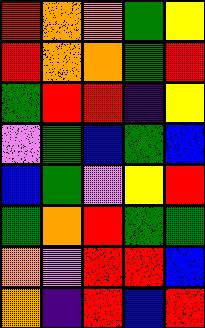[["red", "orange", "orange", "green", "yellow"], ["red", "orange", "orange", "green", "red"], ["green", "red", "red", "indigo", "yellow"], ["violet", "green", "blue", "green", "blue"], ["blue", "green", "violet", "yellow", "red"], ["green", "orange", "red", "green", "green"], ["orange", "violet", "red", "red", "blue"], ["orange", "indigo", "red", "blue", "red"]]